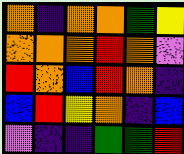[["orange", "indigo", "orange", "orange", "green", "yellow"], ["orange", "orange", "orange", "red", "orange", "violet"], ["red", "orange", "blue", "red", "orange", "indigo"], ["blue", "red", "yellow", "orange", "indigo", "blue"], ["violet", "indigo", "indigo", "green", "green", "red"]]